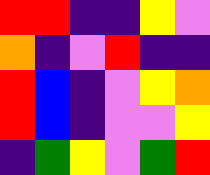[["red", "red", "indigo", "indigo", "yellow", "violet"], ["orange", "indigo", "violet", "red", "indigo", "indigo"], ["red", "blue", "indigo", "violet", "yellow", "orange"], ["red", "blue", "indigo", "violet", "violet", "yellow"], ["indigo", "green", "yellow", "violet", "green", "red"]]